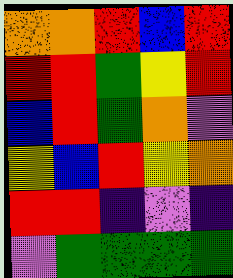[["orange", "orange", "red", "blue", "red"], ["red", "red", "green", "yellow", "red"], ["blue", "red", "green", "orange", "violet"], ["yellow", "blue", "red", "yellow", "orange"], ["red", "red", "indigo", "violet", "indigo"], ["violet", "green", "green", "green", "green"]]